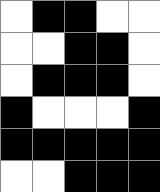[["white", "black", "black", "white", "white"], ["white", "white", "black", "black", "white"], ["white", "black", "black", "black", "white"], ["black", "white", "white", "white", "black"], ["black", "black", "black", "black", "black"], ["white", "white", "black", "black", "black"]]